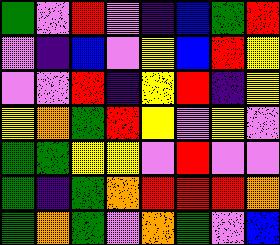[["green", "violet", "red", "violet", "indigo", "blue", "green", "red"], ["violet", "indigo", "blue", "violet", "yellow", "blue", "red", "yellow"], ["violet", "violet", "red", "indigo", "yellow", "red", "indigo", "yellow"], ["yellow", "orange", "green", "red", "yellow", "violet", "yellow", "violet"], ["green", "green", "yellow", "yellow", "violet", "red", "violet", "violet"], ["green", "indigo", "green", "orange", "red", "red", "red", "orange"], ["green", "orange", "green", "violet", "orange", "green", "violet", "blue"]]